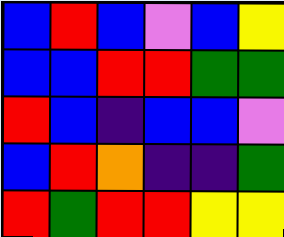[["blue", "red", "blue", "violet", "blue", "yellow"], ["blue", "blue", "red", "red", "green", "green"], ["red", "blue", "indigo", "blue", "blue", "violet"], ["blue", "red", "orange", "indigo", "indigo", "green"], ["red", "green", "red", "red", "yellow", "yellow"]]